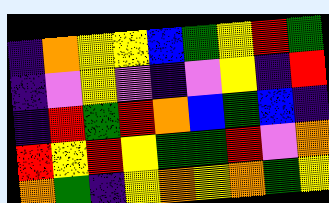[["indigo", "orange", "yellow", "yellow", "blue", "green", "yellow", "red", "green"], ["indigo", "violet", "yellow", "violet", "indigo", "violet", "yellow", "indigo", "red"], ["indigo", "red", "green", "red", "orange", "blue", "green", "blue", "indigo"], ["red", "yellow", "red", "yellow", "green", "green", "red", "violet", "orange"], ["orange", "green", "indigo", "yellow", "orange", "yellow", "orange", "green", "yellow"]]